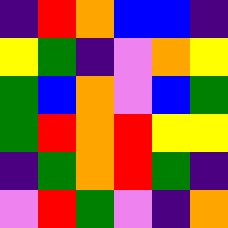[["indigo", "red", "orange", "blue", "blue", "indigo"], ["yellow", "green", "indigo", "violet", "orange", "yellow"], ["green", "blue", "orange", "violet", "blue", "green"], ["green", "red", "orange", "red", "yellow", "yellow"], ["indigo", "green", "orange", "red", "green", "indigo"], ["violet", "red", "green", "violet", "indigo", "orange"]]